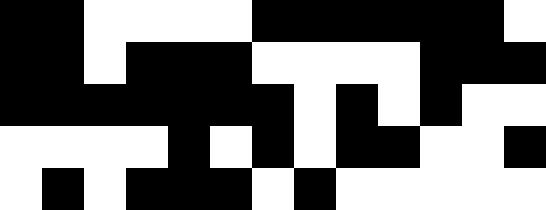[["black", "black", "white", "white", "white", "white", "black", "black", "black", "black", "black", "black", "white"], ["black", "black", "white", "black", "black", "black", "white", "white", "white", "white", "black", "black", "black"], ["black", "black", "black", "black", "black", "black", "black", "white", "black", "white", "black", "white", "white"], ["white", "white", "white", "white", "black", "white", "black", "white", "black", "black", "white", "white", "black"], ["white", "black", "white", "black", "black", "black", "white", "black", "white", "white", "white", "white", "white"]]